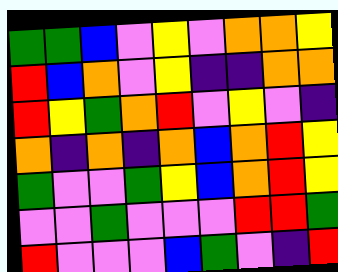[["green", "green", "blue", "violet", "yellow", "violet", "orange", "orange", "yellow"], ["red", "blue", "orange", "violet", "yellow", "indigo", "indigo", "orange", "orange"], ["red", "yellow", "green", "orange", "red", "violet", "yellow", "violet", "indigo"], ["orange", "indigo", "orange", "indigo", "orange", "blue", "orange", "red", "yellow"], ["green", "violet", "violet", "green", "yellow", "blue", "orange", "red", "yellow"], ["violet", "violet", "green", "violet", "violet", "violet", "red", "red", "green"], ["red", "violet", "violet", "violet", "blue", "green", "violet", "indigo", "red"]]